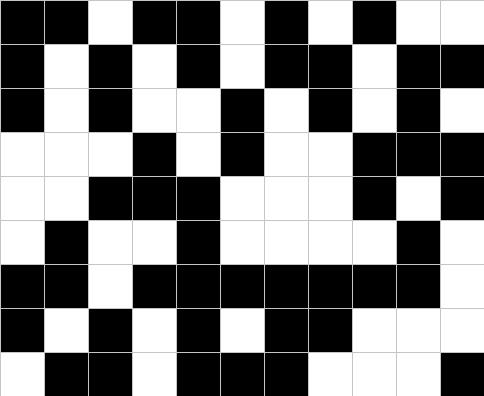[["black", "black", "white", "black", "black", "white", "black", "white", "black", "white", "white"], ["black", "white", "black", "white", "black", "white", "black", "black", "white", "black", "black"], ["black", "white", "black", "white", "white", "black", "white", "black", "white", "black", "white"], ["white", "white", "white", "black", "white", "black", "white", "white", "black", "black", "black"], ["white", "white", "black", "black", "black", "white", "white", "white", "black", "white", "black"], ["white", "black", "white", "white", "black", "white", "white", "white", "white", "black", "white"], ["black", "black", "white", "black", "black", "black", "black", "black", "black", "black", "white"], ["black", "white", "black", "white", "black", "white", "black", "black", "white", "white", "white"], ["white", "black", "black", "white", "black", "black", "black", "white", "white", "white", "black"]]